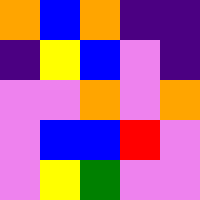[["orange", "blue", "orange", "indigo", "indigo"], ["indigo", "yellow", "blue", "violet", "indigo"], ["violet", "violet", "orange", "violet", "orange"], ["violet", "blue", "blue", "red", "violet"], ["violet", "yellow", "green", "violet", "violet"]]